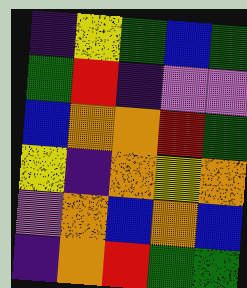[["indigo", "yellow", "green", "blue", "green"], ["green", "red", "indigo", "violet", "violet"], ["blue", "orange", "orange", "red", "green"], ["yellow", "indigo", "orange", "yellow", "orange"], ["violet", "orange", "blue", "orange", "blue"], ["indigo", "orange", "red", "green", "green"]]